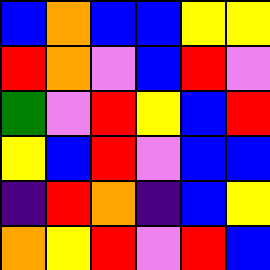[["blue", "orange", "blue", "blue", "yellow", "yellow"], ["red", "orange", "violet", "blue", "red", "violet"], ["green", "violet", "red", "yellow", "blue", "red"], ["yellow", "blue", "red", "violet", "blue", "blue"], ["indigo", "red", "orange", "indigo", "blue", "yellow"], ["orange", "yellow", "red", "violet", "red", "blue"]]